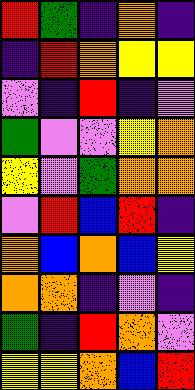[["red", "green", "indigo", "orange", "indigo"], ["indigo", "red", "orange", "yellow", "yellow"], ["violet", "indigo", "red", "indigo", "violet"], ["green", "violet", "violet", "yellow", "orange"], ["yellow", "violet", "green", "orange", "orange"], ["violet", "red", "blue", "red", "indigo"], ["orange", "blue", "orange", "blue", "yellow"], ["orange", "orange", "indigo", "violet", "indigo"], ["green", "indigo", "red", "orange", "violet"], ["yellow", "yellow", "orange", "blue", "red"]]